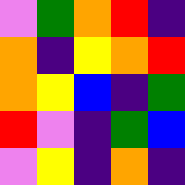[["violet", "green", "orange", "red", "indigo"], ["orange", "indigo", "yellow", "orange", "red"], ["orange", "yellow", "blue", "indigo", "green"], ["red", "violet", "indigo", "green", "blue"], ["violet", "yellow", "indigo", "orange", "indigo"]]